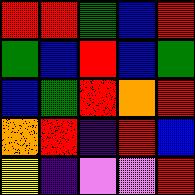[["red", "red", "green", "blue", "red"], ["green", "blue", "red", "blue", "green"], ["blue", "green", "red", "orange", "red"], ["orange", "red", "indigo", "red", "blue"], ["yellow", "indigo", "violet", "violet", "red"]]